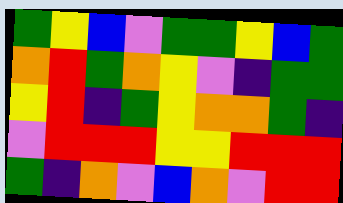[["green", "yellow", "blue", "violet", "green", "green", "yellow", "blue", "green"], ["orange", "red", "green", "orange", "yellow", "violet", "indigo", "green", "green"], ["yellow", "red", "indigo", "green", "yellow", "orange", "orange", "green", "indigo"], ["violet", "red", "red", "red", "yellow", "yellow", "red", "red", "red"], ["green", "indigo", "orange", "violet", "blue", "orange", "violet", "red", "red"]]